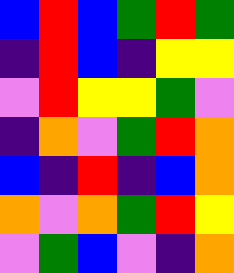[["blue", "red", "blue", "green", "red", "green"], ["indigo", "red", "blue", "indigo", "yellow", "yellow"], ["violet", "red", "yellow", "yellow", "green", "violet"], ["indigo", "orange", "violet", "green", "red", "orange"], ["blue", "indigo", "red", "indigo", "blue", "orange"], ["orange", "violet", "orange", "green", "red", "yellow"], ["violet", "green", "blue", "violet", "indigo", "orange"]]